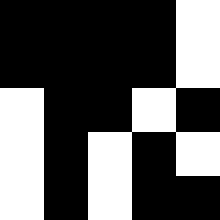[["black", "black", "black", "black", "white"], ["black", "black", "black", "black", "white"], ["white", "black", "black", "white", "black"], ["white", "black", "white", "black", "white"], ["white", "black", "white", "black", "black"]]